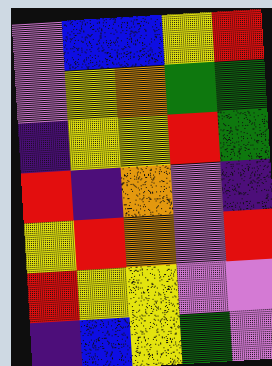[["violet", "blue", "blue", "yellow", "red"], ["violet", "yellow", "orange", "green", "green"], ["indigo", "yellow", "yellow", "red", "green"], ["red", "indigo", "orange", "violet", "indigo"], ["yellow", "red", "orange", "violet", "red"], ["red", "yellow", "yellow", "violet", "violet"], ["indigo", "blue", "yellow", "green", "violet"]]